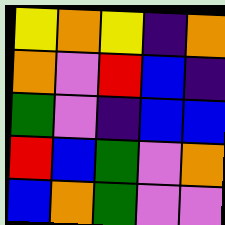[["yellow", "orange", "yellow", "indigo", "orange"], ["orange", "violet", "red", "blue", "indigo"], ["green", "violet", "indigo", "blue", "blue"], ["red", "blue", "green", "violet", "orange"], ["blue", "orange", "green", "violet", "violet"]]